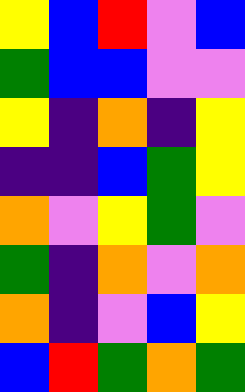[["yellow", "blue", "red", "violet", "blue"], ["green", "blue", "blue", "violet", "violet"], ["yellow", "indigo", "orange", "indigo", "yellow"], ["indigo", "indigo", "blue", "green", "yellow"], ["orange", "violet", "yellow", "green", "violet"], ["green", "indigo", "orange", "violet", "orange"], ["orange", "indigo", "violet", "blue", "yellow"], ["blue", "red", "green", "orange", "green"]]